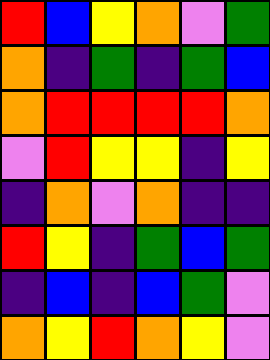[["red", "blue", "yellow", "orange", "violet", "green"], ["orange", "indigo", "green", "indigo", "green", "blue"], ["orange", "red", "red", "red", "red", "orange"], ["violet", "red", "yellow", "yellow", "indigo", "yellow"], ["indigo", "orange", "violet", "orange", "indigo", "indigo"], ["red", "yellow", "indigo", "green", "blue", "green"], ["indigo", "blue", "indigo", "blue", "green", "violet"], ["orange", "yellow", "red", "orange", "yellow", "violet"]]